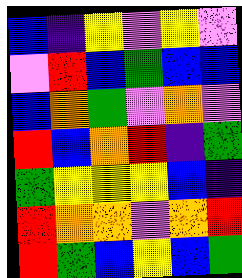[["blue", "indigo", "yellow", "violet", "yellow", "violet"], ["violet", "red", "blue", "green", "blue", "blue"], ["blue", "orange", "green", "violet", "orange", "violet"], ["red", "blue", "orange", "red", "indigo", "green"], ["green", "yellow", "yellow", "yellow", "blue", "indigo"], ["red", "orange", "orange", "violet", "orange", "red"], ["red", "green", "blue", "yellow", "blue", "green"]]